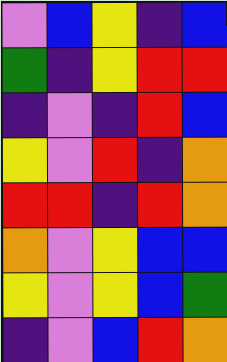[["violet", "blue", "yellow", "indigo", "blue"], ["green", "indigo", "yellow", "red", "red"], ["indigo", "violet", "indigo", "red", "blue"], ["yellow", "violet", "red", "indigo", "orange"], ["red", "red", "indigo", "red", "orange"], ["orange", "violet", "yellow", "blue", "blue"], ["yellow", "violet", "yellow", "blue", "green"], ["indigo", "violet", "blue", "red", "orange"]]